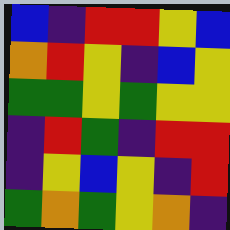[["blue", "indigo", "red", "red", "yellow", "blue"], ["orange", "red", "yellow", "indigo", "blue", "yellow"], ["green", "green", "yellow", "green", "yellow", "yellow"], ["indigo", "red", "green", "indigo", "red", "red"], ["indigo", "yellow", "blue", "yellow", "indigo", "red"], ["green", "orange", "green", "yellow", "orange", "indigo"]]